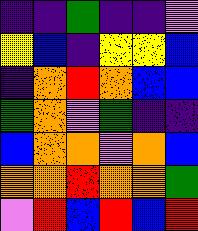[["indigo", "indigo", "green", "indigo", "indigo", "violet"], ["yellow", "blue", "indigo", "yellow", "yellow", "blue"], ["indigo", "orange", "red", "orange", "blue", "blue"], ["green", "orange", "violet", "green", "indigo", "indigo"], ["blue", "orange", "orange", "violet", "orange", "blue"], ["orange", "orange", "red", "orange", "orange", "green"], ["violet", "red", "blue", "red", "blue", "red"]]